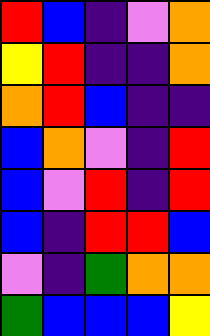[["red", "blue", "indigo", "violet", "orange"], ["yellow", "red", "indigo", "indigo", "orange"], ["orange", "red", "blue", "indigo", "indigo"], ["blue", "orange", "violet", "indigo", "red"], ["blue", "violet", "red", "indigo", "red"], ["blue", "indigo", "red", "red", "blue"], ["violet", "indigo", "green", "orange", "orange"], ["green", "blue", "blue", "blue", "yellow"]]